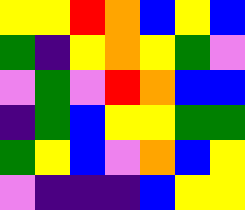[["yellow", "yellow", "red", "orange", "blue", "yellow", "blue"], ["green", "indigo", "yellow", "orange", "yellow", "green", "violet"], ["violet", "green", "violet", "red", "orange", "blue", "blue"], ["indigo", "green", "blue", "yellow", "yellow", "green", "green"], ["green", "yellow", "blue", "violet", "orange", "blue", "yellow"], ["violet", "indigo", "indigo", "indigo", "blue", "yellow", "yellow"]]